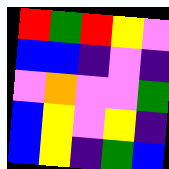[["red", "green", "red", "yellow", "violet"], ["blue", "blue", "indigo", "violet", "indigo"], ["violet", "orange", "violet", "violet", "green"], ["blue", "yellow", "violet", "yellow", "indigo"], ["blue", "yellow", "indigo", "green", "blue"]]